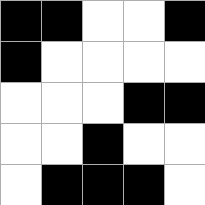[["black", "black", "white", "white", "black"], ["black", "white", "white", "white", "white"], ["white", "white", "white", "black", "black"], ["white", "white", "black", "white", "white"], ["white", "black", "black", "black", "white"]]